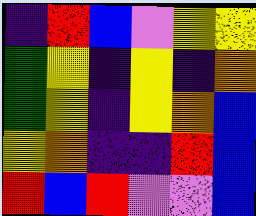[["indigo", "red", "blue", "violet", "yellow", "yellow"], ["green", "yellow", "indigo", "yellow", "indigo", "orange"], ["green", "yellow", "indigo", "yellow", "orange", "blue"], ["yellow", "orange", "indigo", "indigo", "red", "blue"], ["red", "blue", "red", "violet", "violet", "blue"]]